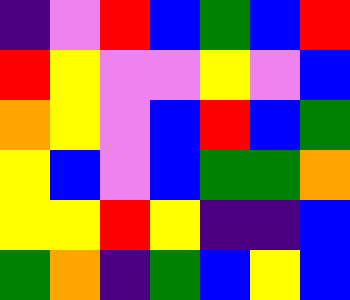[["indigo", "violet", "red", "blue", "green", "blue", "red"], ["red", "yellow", "violet", "violet", "yellow", "violet", "blue"], ["orange", "yellow", "violet", "blue", "red", "blue", "green"], ["yellow", "blue", "violet", "blue", "green", "green", "orange"], ["yellow", "yellow", "red", "yellow", "indigo", "indigo", "blue"], ["green", "orange", "indigo", "green", "blue", "yellow", "blue"]]